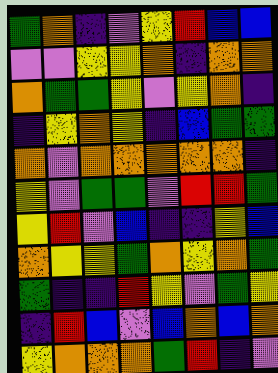[["green", "orange", "indigo", "violet", "yellow", "red", "blue", "blue"], ["violet", "violet", "yellow", "yellow", "orange", "indigo", "orange", "orange"], ["orange", "green", "green", "yellow", "violet", "yellow", "orange", "indigo"], ["indigo", "yellow", "orange", "yellow", "indigo", "blue", "green", "green"], ["orange", "violet", "orange", "orange", "orange", "orange", "orange", "indigo"], ["yellow", "violet", "green", "green", "violet", "red", "red", "green"], ["yellow", "red", "violet", "blue", "indigo", "indigo", "yellow", "blue"], ["orange", "yellow", "yellow", "green", "orange", "yellow", "orange", "green"], ["green", "indigo", "indigo", "red", "yellow", "violet", "green", "yellow"], ["indigo", "red", "blue", "violet", "blue", "orange", "blue", "orange"], ["yellow", "orange", "orange", "orange", "green", "red", "indigo", "violet"]]